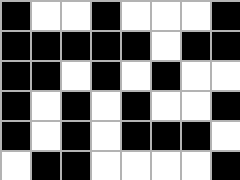[["black", "white", "white", "black", "white", "white", "white", "black"], ["black", "black", "black", "black", "black", "white", "black", "black"], ["black", "black", "white", "black", "white", "black", "white", "white"], ["black", "white", "black", "white", "black", "white", "white", "black"], ["black", "white", "black", "white", "black", "black", "black", "white"], ["white", "black", "black", "white", "white", "white", "white", "black"]]